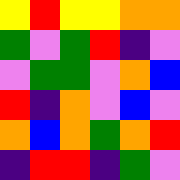[["yellow", "red", "yellow", "yellow", "orange", "orange"], ["green", "violet", "green", "red", "indigo", "violet"], ["violet", "green", "green", "violet", "orange", "blue"], ["red", "indigo", "orange", "violet", "blue", "violet"], ["orange", "blue", "orange", "green", "orange", "red"], ["indigo", "red", "red", "indigo", "green", "violet"]]